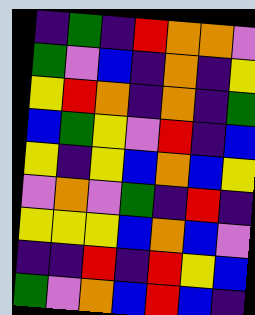[["indigo", "green", "indigo", "red", "orange", "orange", "violet"], ["green", "violet", "blue", "indigo", "orange", "indigo", "yellow"], ["yellow", "red", "orange", "indigo", "orange", "indigo", "green"], ["blue", "green", "yellow", "violet", "red", "indigo", "blue"], ["yellow", "indigo", "yellow", "blue", "orange", "blue", "yellow"], ["violet", "orange", "violet", "green", "indigo", "red", "indigo"], ["yellow", "yellow", "yellow", "blue", "orange", "blue", "violet"], ["indigo", "indigo", "red", "indigo", "red", "yellow", "blue"], ["green", "violet", "orange", "blue", "red", "blue", "indigo"]]